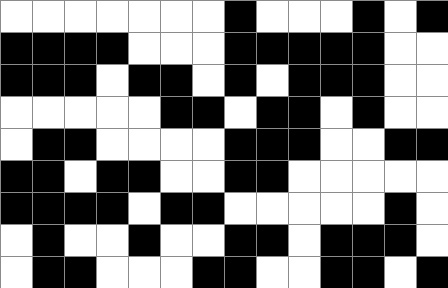[["white", "white", "white", "white", "white", "white", "white", "black", "white", "white", "white", "black", "white", "black"], ["black", "black", "black", "black", "white", "white", "white", "black", "black", "black", "black", "black", "white", "white"], ["black", "black", "black", "white", "black", "black", "white", "black", "white", "black", "black", "black", "white", "white"], ["white", "white", "white", "white", "white", "black", "black", "white", "black", "black", "white", "black", "white", "white"], ["white", "black", "black", "white", "white", "white", "white", "black", "black", "black", "white", "white", "black", "black"], ["black", "black", "white", "black", "black", "white", "white", "black", "black", "white", "white", "white", "white", "white"], ["black", "black", "black", "black", "white", "black", "black", "white", "white", "white", "white", "white", "black", "white"], ["white", "black", "white", "white", "black", "white", "white", "black", "black", "white", "black", "black", "black", "white"], ["white", "black", "black", "white", "white", "white", "black", "black", "white", "white", "black", "black", "white", "black"]]